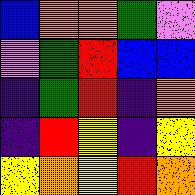[["blue", "orange", "orange", "green", "violet"], ["violet", "green", "red", "blue", "blue"], ["indigo", "green", "red", "indigo", "orange"], ["indigo", "red", "yellow", "indigo", "yellow"], ["yellow", "orange", "yellow", "red", "orange"]]